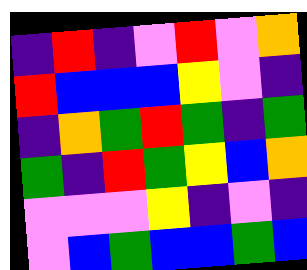[["indigo", "red", "indigo", "violet", "red", "violet", "orange"], ["red", "blue", "blue", "blue", "yellow", "violet", "indigo"], ["indigo", "orange", "green", "red", "green", "indigo", "green"], ["green", "indigo", "red", "green", "yellow", "blue", "orange"], ["violet", "violet", "violet", "yellow", "indigo", "violet", "indigo"], ["violet", "blue", "green", "blue", "blue", "green", "blue"]]